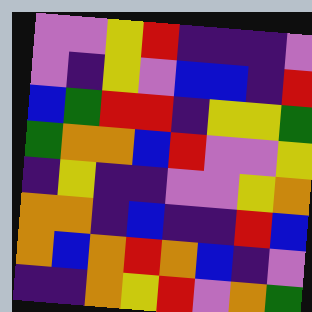[["violet", "violet", "yellow", "red", "indigo", "indigo", "indigo", "violet"], ["violet", "indigo", "yellow", "violet", "blue", "blue", "indigo", "red"], ["blue", "green", "red", "red", "indigo", "yellow", "yellow", "green"], ["green", "orange", "orange", "blue", "red", "violet", "violet", "yellow"], ["indigo", "yellow", "indigo", "indigo", "violet", "violet", "yellow", "orange"], ["orange", "orange", "indigo", "blue", "indigo", "indigo", "red", "blue"], ["orange", "blue", "orange", "red", "orange", "blue", "indigo", "violet"], ["indigo", "indigo", "orange", "yellow", "red", "violet", "orange", "green"]]